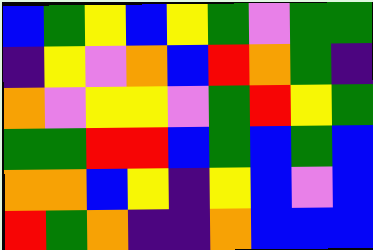[["blue", "green", "yellow", "blue", "yellow", "green", "violet", "green", "green"], ["indigo", "yellow", "violet", "orange", "blue", "red", "orange", "green", "indigo"], ["orange", "violet", "yellow", "yellow", "violet", "green", "red", "yellow", "green"], ["green", "green", "red", "red", "blue", "green", "blue", "green", "blue"], ["orange", "orange", "blue", "yellow", "indigo", "yellow", "blue", "violet", "blue"], ["red", "green", "orange", "indigo", "indigo", "orange", "blue", "blue", "blue"]]